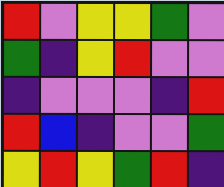[["red", "violet", "yellow", "yellow", "green", "violet"], ["green", "indigo", "yellow", "red", "violet", "violet"], ["indigo", "violet", "violet", "violet", "indigo", "red"], ["red", "blue", "indigo", "violet", "violet", "green"], ["yellow", "red", "yellow", "green", "red", "indigo"]]